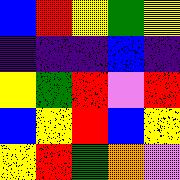[["blue", "red", "yellow", "green", "yellow"], ["indigo", "indigo", "indigo", "blue", "indigo"], ["yellow", "green", "red", "violet", "red"], ["blue", "yellow", "red", "blue", "yellow"], ["yellow", "red", "green", "orange", "violet"]]